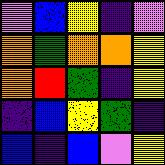[["violet", "blue", "yellow", "indigo", "violet"], ["orange", "green", "orange", "orange", "yellow"], ["orange", "red", "green", "indigo", "yellow"], ["indigo", "blue", "yellow", "green", "indigo"], ["blue", "indigo", "blue", "violet", "yellow"]]